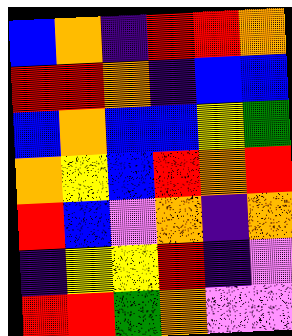[["blue", "orange", "indigo", "red", "red", "orange"], ["red", "red", "orange", "indigo", "blue", "blue"], ["blue", "orange", "blue", "blue", "yellow", "green"], ["orange", "yellow", "blue", "red", "orange", "red"], ["red", "blue", "violet", "orange", "indigo", "orange"], ["indigo", "yellow", "yellow", "red", "indigo", "violet"], ["red", "red", "green", "orange", "violet", "violet"]]